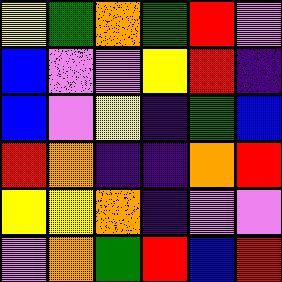[["yellow", "green", "orange", "green", "red", "violet"], ["blue", "violet", "violet", "yellow", "red", "indigo"], ["blue", "violet", "yellow", "indigo", "green", "blue"], ["red", "orange", "indigo", "indigo", "orange", "red"], ["yellow", "yellow", "orange", "indigo", "violet", "violet"], ["violet", "orange", "green", "red", "blue", "red"]]